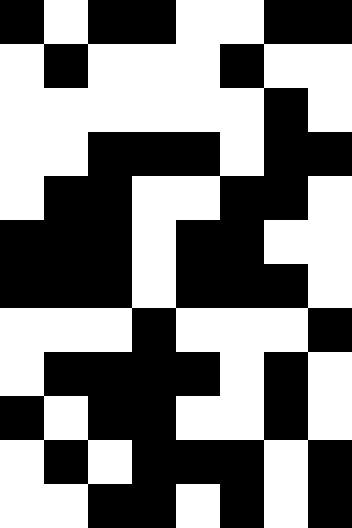[["black", "white", "black", "black", "white", "white", "black", "black"], ["white", "black", "white", "white", "white", "black", "white", "white"], ["white", "white", "white", "white", "white", "white", "black", "white"], ["white", "white", "black", "black", "black", "white", "black", "black"], ["white", "black", "black", "white", "white", "black", "black", "white"], ["black", "black", "black", "white", "black", "black", "white", "white"], ["black", "black", "black", "white", "black", "black", "black", "white"], ["white", "white", "white", "black", "white", "white", "white", "black"], ["white", "black", "black", "black", "black", "white", "black", "white"], ["black", "white", "black", "black", "white", "white", "black", "white"], ["white", "black", "white", "black", "black", "black", "white", "black"], ["white", "white", "black", "black", "white", "black", "white", "black"]]